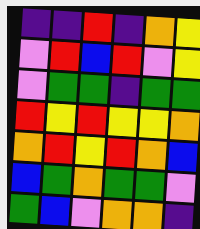[["indigo", "indigo", "red", "indigo", "orange", "yellow"], ["violet", "red", "blue", "red", "violet", "yellow"], ["violet", "green", "green", "indigo", "green", "green"], ["red", "yellow", "red", "yellow", "yellow", "orange"], ["orange", "red", "yellow", "red", "orange", "blue"], ["blue", "green", "orange", "green", "green", "violet"], ["green", "blue", "violet", "orange", "orange", "indigo"]]